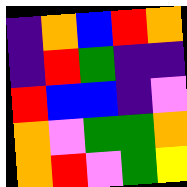[["indigo", "orange", "blue", "red", "orange"], ["indigo", "red", "green", "indigo", "indigo"], ["red", "blue", "blue", "indigo", "violet"], ["orange", "violet", "green", "green", "orange"], ["orange", "red", "violet", "green", "yellow"]]